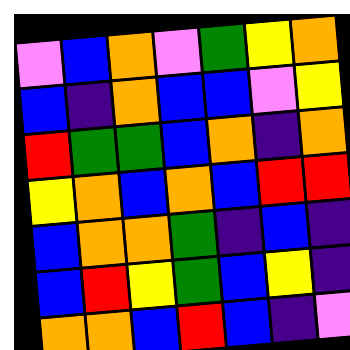[["violet", "blue", "orange", "violet", "green", "yellow", "orange"], ["blue", "indigo", "orange", "blue", "blue", "violet", "yellow"], ["red", "green", "green", "blue", "orange", "indigo", "orange"], ["yellow", "orange", "blue", "orange", "blue", "red", "red"], ["blue", "orange", "orange", "green", "indigo", "blue", "indigo"], ["blue", "red", "yellow", "green", "blue", "yellow", "indigo"], ["orange", "orange", "blue", "red", "blue", "indigo", "violet"]]